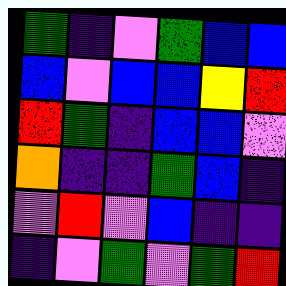[["green", "indigo", "violet", "green", "blue", "blue"], ["blue", "violet", "blue", "blue", "yellow", "red"], ["red", "green", "indigo", "blue", "blue", "violet"], ["orange", "indigo", "indigo", "green", "blue", "indigo"], ["violet", "red", "violet", "blue", "indigo", "indigo"], ["indigo", "violet", "green", "violet", "green", "red"]]